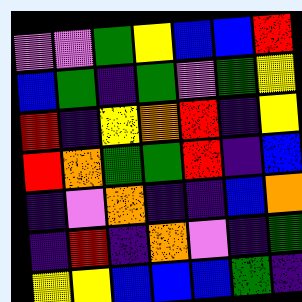[["violet", "violet", "green", "yellow", "blue", "blue", "red"], ["blue", "green", "indigo", "green", "violet", "green", "yellow"], ["red", "indigo", "yellow", "orange", "red", "indigo", "yellow"], ["red", "orange", "green", "green", "red", "indigo", "blue"], ["indigo", "violet", "orange", "indigo", "indigo", "blue", "orange"], ["indigo", "red", "indigo", "orange", "violet", "indigo", "green"], ["yellow", "yellow", "blue", "blue", "blue", "green", "indigo"]]